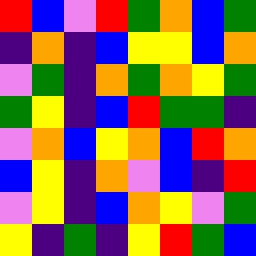[["red", "blue", "violet", "red", "green", "orange", "blue", "green"], ["indigo", "orange", "indigo", "blue", "yellow", "yellow", "blue", "orange"], ["violet", "green", "indigo", "orange", "green", "orange", "yellow", "green"], ["green", "yellow", "indigo", "blue", "red", "green", "green", "indigo"], ["violet", "orange", "blue", "yellow", "orange", "blue", "red", "orange"], ["blue", "yellow", "indigo", "orange", "violet", "blue", "indigo", "red"], ["violet", "yellow", "indigo", "blue", "orange", "yellow", "violet", "green"], ["yellow", "indigo", "green", "indigo", "yellow", "red", "green", "blue"]]